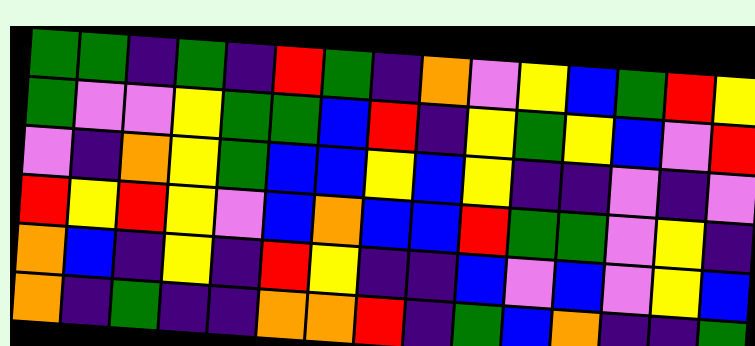[["green", "green", "indigo", "green", "indigo", "red", "green", "indigo", "orange", "violet", "yellow", "blue", "green", "red", "yellow"], ["green", "violet", "violet", "yellow", "green", "green", "blue", "red", "indigo", "yellow", "green", "yellow", "blue", "violet", "red"], ["violet", "indigo", "orange", "yellow", "green", "blue", "blue", "yellow", "blue", "yellow", "indigo", "indigo", "violet", "indigo", "violet"], ["red", "yellow", "red", "yellow", "violet", "blue", "orange", "blue", "blue", "red", "green", "green", "violet", "yellow", "indigo"], ["orange", "blue", "indigo", "yellow", "indigo", "red", "yellow", "indigo", "indigo", "blue", "violet", "blue", "violet", "yellow", "blue"], ["orange", "indigo", "green", "indigo", "indigo", "orange", "orange", "red", "indigo", "green", "blue", "orange", "indigo", "indigo", "green"]]